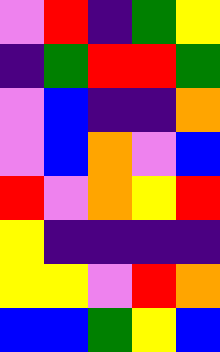[["violet", "red", "indigo", "green", "yellow"], ["indigo", "green", "red", "red", "green"], ["violet", "blue", "indigo", "indigo", "orange"], ["violet", "blue", "orange", "violet", "blue"], ["red", "violet", "orange", "yellow", "red"], ["yellow", "indigo", "indigo", "indigo", "indigo"], ["yellow", "yellow", "violet", "red", "orange"], ["blue", "blue", "green", "yellow", "blue"]]